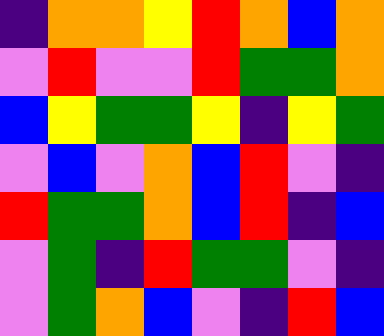[["indigo", "orange", "orange", "yellow", "red", "orange", "blue", "orange"], ["violet", "red", "violet", "violet", "red", "green", "green", "orange"], ["blue", "yellow", "green", "green", "yellow", "indigo", "yellow", "green"], ["violet", "blue", "violet", "orange", "blue", "red", "violet", "indigo"], ["red", "green", "green", "orange", "blue", "red", "indigo", "blue"], ["violet", "green", "indigo", "red", "green", "green", "violet", "indigo"], ["violet", "green", "orange", "blue", "violet", "indigo", "red", "blue"]]